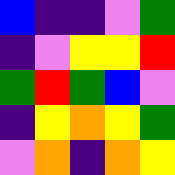[["blue", "indigo", "indigo", "violet", "green"], ["indigo", "violet", "yellow", "yellow", "red"], ["green", "red", "green", "blue", "violet"], ["indigo", "yellow", "orange", "yellow", "green"], ["violet", "orange", "indigo", "orange", "yellow"]]